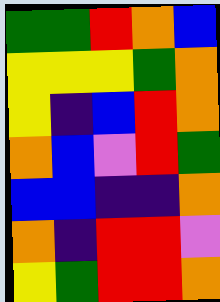[["green", "green", "red", "orange", "blue"], ["yellow", "yellow", "yellow", "green", "orange"], ["yellow", "indigo", "blue", "red", "orange"], ["orange", "blue", "violet", "red", "green"], ["blue", "blue", "indigo", "indigo", "orange"], ["orange", "indigo", "red", "red", "violet"], ["yellow", "green", "red", "red", "orange"]]